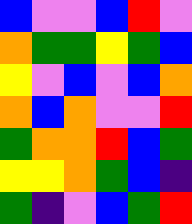[["blue", "violet", "violet", "blue", "red", "violet"], ["orange", "green", "green", "yellow", "green", "blue"], ["yellow", "violet", "blue", "violet", "blue", "orange"], ["orange", "blue", "orange", "violet", "violet", "red"], ["green", "orange", "orange", "red", "blue", "green"], ["yellow", "yellow", "orange", "green", "blue", "indigo"], ["green", "indigo", "violet", "blue", "green", "red"]]